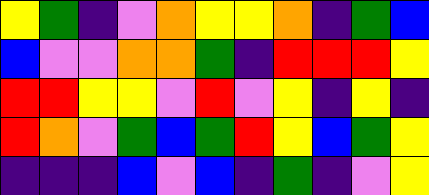[["yellow", "green", "indigo", "violet", "orange", "yellow", "yellow", "orange", "indigo", "green", "blue"], ["blue", "violet", "violet", "orange", "orange", "green", "indigo", "red", "red", "red", "yellow"], ["red", "red", "yellow", "yellow", "violet", "red", "violet", "yellow", "indigo", "yellow", "indigo"], ["red", "orange", "violet", "green", "blue", "green", "red", "yellow", "blue", "green", "yellow"], ["indigo", "indigo", "indigo", "blue", "violet", "blue", "indigo", "green", "indigo", "violet", "yellow"]]